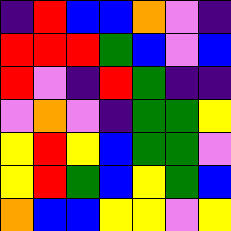[["indigo", "red", "blue", "blue", "orange", "violet", "indigo"], ["red", "red", "red", "green", "blue", "violet", "blue"], ["red", "violet", "indigo", "red", "green", "indigo", "indigo"], ["violet", "orange", "violet", "indigo", "green", "green", "yellow"], ["yellow", "red", "yellow", "blue", "green", "green", "violet"], ["yellow", "red", "green", "blue", "yellow", "green", "blue"], ["orange", "blue", "blue", "yellow", "yellow", "violet", "yellow"]]